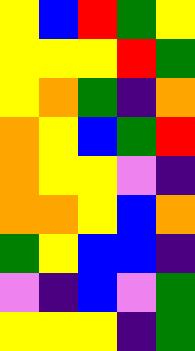[["yellow", "blue", "red", "green", "yellow"], ["yellow", "yellow", "yellow", "red", "green"], ["yellow", "orange", "green", "indigo", "orange"], ["orange", "yellow", "blue", "green", "red"], ["orange", "yellow", "yellow", "violet", "indigo"], ["orange", "orange", "yellow", "blue", "orange"], ["green", "yellow", "blue", "blue", "indigo"], ["violet", "indigo", "blue", "violet", "green"], ["yellow", "yellow", "yellow", "indigo", "green"]]